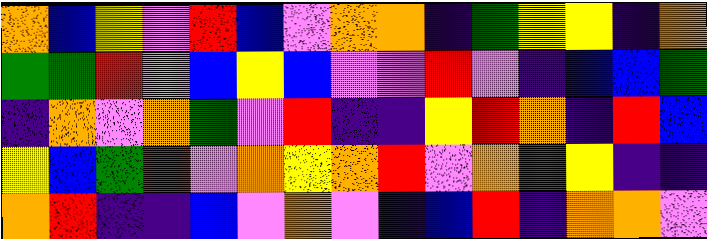[["orange", "blue", "yellow", "violet", "red", "blue", "violet", "orange", "orange", "indigo", "green", "yellow", "yellow", "indigo", "orange"], ["green", "green", "red", "violet", "blue", "yellow", "blue", "violet", "violet", "red", "violet", "indigo", "blue", "blue", "green"], ["indigo", "orange", "violet", "orange", "green", "violet", "red", "indigo", "indigo", "yellow", "red", "orange", "indigo", "red", "blue"], ["yellow", "blue", "green", "red", "violet", "orange", "yellow", "orange", "red", "violet", "orange", "green", "yellow", "indigo", "indigo"], ["orange", "red", "indigo", "indigo", "blue", "violet", "orange", "violet", "indigo", "blue", "red", "indigo", "orange", "orange", "violet"]]